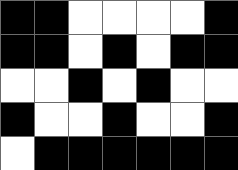[["black", "black", "white", "white", "white", "white", "black"], ["black", "black", "white", "black", "white", "black", "black"], ["white", "white", "black", "white", "black", "white", "white"], ["black", "white", "white", "black", "white", "white", "black"], ["white", "black", "black", "black", "black", "black", "black"]]